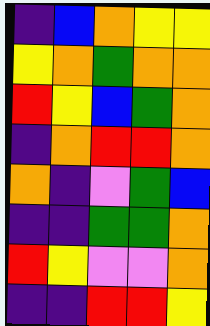[["indigo", "blue", "orange", "yellow", "yellow"], ["yellow", "orange", "green", "orange", "orange"], ["red", "yellow", "blue", "green", "orange"], ["indigo", "orange", "red", "red", "orange"], ["orange", "indigo", "violet", "green", "blue"], ["indigo", "indigo", "green", "green", "orange"], ["red", "yellow", "violet", "violet", "orange"], ["indigo", "indigo", "red", "red", "yellow"]]